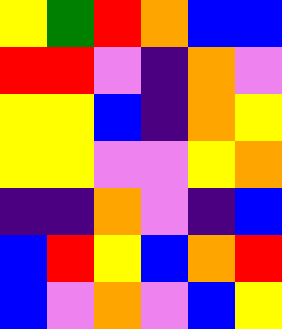[["yellow", "green", "red", "orange", "blue", "blue"], ["red", "red", "violet", "indigo", "orange", "violet"], ["yellow", "yellow", "blue", "indigo", "orange", "yellow"], ["yellow", "yellow", "violet", "violet", "yellow", "orange"], ["indigo", "indigo", "orange", "violet", "indigo", "blue"], ["blue", "red", "yellow", "blue", "orange", "red"], ["blue", "violet", "orange", "violet", "blue", "yellow"]]